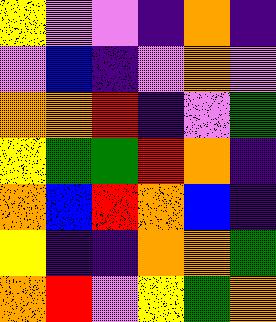[["yellow", "violet", "violet", "indigo", "orange", "indigo"], ["violet", "blue", "indigo", "violet", "orange", "violet"], ["orange", "orange", "red", "indigo", "violet", "green"], ["yellow", "green", "green", "red", "orange", "indigo"], ["orange", "blue", "red", "orange", "blue", "indigo"], ["yellow", "indigo", "indigo", "orange", "orange", "green"], ["orange", "red", "violet", "yellow", "green", "orange"]]